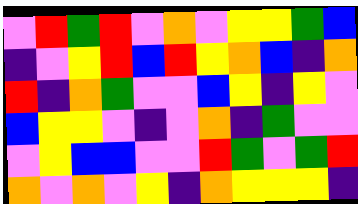[["violet", "red", "green", "red", "violet", "orange", "violet", "yellow", "yellow", "green", "blue"], ["indigo", "violet", "yellow", "red", "blue", "red", "yellow", "orange", "blue", "indigo", "orange"], ["red", "indigo", "orange", "green", "violet", "violet", "blue", "yellow", "indigo", "yellow", "violet"], ["blue", "yellow", "yellow", "violet", "indigo", "violet", "orange", "indigo", "green", "violet", "violet"], ["violet", "yellow", "blue", "blue", "violet", "violet", "red", "green", "violet", "green", "red"], ["orange", "violet", "orange", "violet", "yellow", "indigo", "orange", "yellow", "yellow", "yellow", "indigo"]]